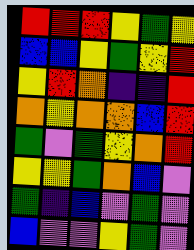[["red", "red", "red", "yellow", "green", "yellow"], ["blue", "blue", "yellow", "green", "yellow", "red"], ["yellow", "red", "orange", "indigo", "indigo", "red"], ["orange", "yellow", "orange", "orange", "blue", "red"], ["green", "violet", "green", "yellow", "orange", "red"], ["yellow", "yellow", "green", "orange", "blue", "violet"], ["green", "indigo", "blue", "violet", "green", "violet"], ["blue", "violet", "violet", "yellow", "green", "violet"]]